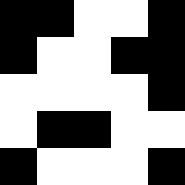[["black", "black", "white", "white", "black"], ["black", "white", "white", "black", "black"], ["white", "white", "white", "white", "black"], ["white", "black", "black", "white", "white"], ["black", "white", "white", "white", "black"]]